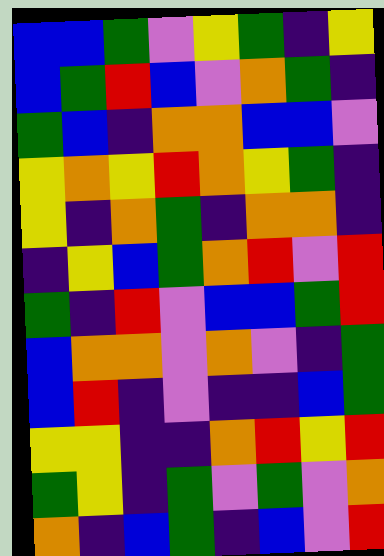[["blue", "blue", "green", "violet", "yellow", "green", "indigo", "yellow"], ["blue", "green", "red", "blue", "violet", "orange", "green", "indigo"], ["green", "blue", "indigo", "orange", "orange", "blue", "blue", "violet"], ["yellow", "orange", "yellow", "red", "orange", "yellow", "green", "indigo"], ["yellow", "indigo", "orange", "green", "indigo", "orange", "orange", "indigo"], ["indigo", "yellow", "blue", "green", "orange", "red", "violet", "red"], ["green", "indigo", "red", "violet", "blue", "blue", "green", "red"], ["blue", "orange", "orange", "violet", "orange", "violet", "indigo", "green"], ["blue", "red", "indigo", "violet", "indigo", "indigo", "blue", "green"], ["yellow", "yellow", "indigo", "indigo", "orange", "red", "yellow", "red"], ["green", "yellow", "indigo", "green", "violet", "green", "violet", "orange"], ["orange", "indigo", "blue", "green", "indigo", "blue", "violet", "red"]]